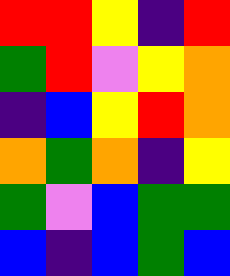[["red", "red", "yellow", "indigo", "red"], ["green", "red", "violet", "yellow", "orange"], ["indigo", "blue", "yellow", "red", "orange"], ["orange", "green", "orange", "indigo", "yellow"], ["green", "violet", "blue", "green", "green"], ["blue", "indigo", "blue", "green", "blue"]]